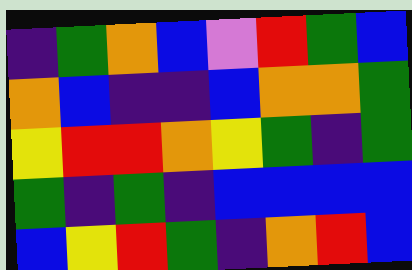[["indigo", "green", "orange", "blue", "violet", "red", "green", "blue"], ["orange", "blue", "indigo", "indigo", "blue", "orange", "orange", "green"], ["yellow", "red", "red", "orange", "yellow", "green", "indigo", "green"], ["green", "indigo", "green", "indigo", "blue", "blue", "blue", "blue"], ["blue", "yellow", "red", "green", "indigo", "orange", "red", "blue"]]